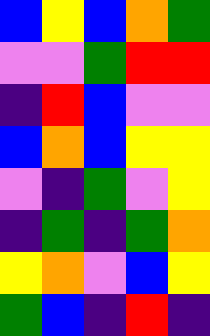[["blue", "yellow", "blue", "orange", "green"], ["violet", "violet", "green", "red", "red"], ["indigo", "red", "blue", "violet", "violet"], ["blue", "orange", "blue", "yellow", "yellow"], ["violet", "indigo", "green", "violet", "yellow"], ["indigo", "green", "indigo", "green", "orange"], ["yellow", "orange", "violet", "blue", "yellow"], ["green", "blue", "indigo", "red", "indigo"]]